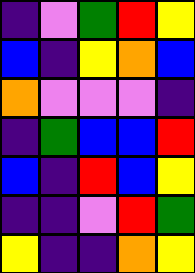[["indigo", "violet", "green", "red", "yellow"], ["blue", "indigo", "yellow", "orange", "blue"], ["orange", "violet", "violet", "violet", "indigo"], ["indigo", "green", "blue", "blue", "red"], ["blue", "indigo", "red", "blue", "yellow"], ["indigo", "indigo", "violet", "red", "green"], ["yellow", "indigo", "indigo", "orange", "yellow"]]